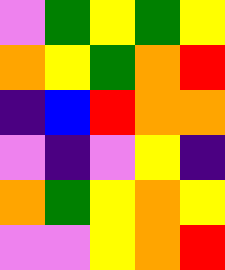[["violet", "green", "yellow", "green", "yellow"], ["orange", "yellow", "green", "orange", "red"], ["indigo", "blue", "red", "orange", "orange"], ["violet", "indigo", "violet", "yellow", "indigo"], ["orange", "green", "yellow", "orange", "yellow"], ["violet", "violet", "yellow", "orange", "red"]]